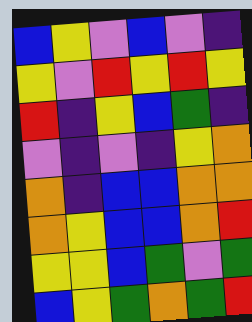[["blue", "yellow", "violet", "blue", "violet", "indigo"], ["yellow", "violet", "red", "yellow", "red", "yellow"], ["red", "indigo", "yellow", "blue", "green", "indigo"], ["violet", "indigo", "violet", "indigo", "yellow", "orange"], ["orange", "indigo", "blue", "blue", "orange", "orange"], ["orange", "yellow", "blue", "blue", "orange", "red"], ["yellow", "yellow", "blue", "green", "violet", "green"], ["blue", "yellow", "green", "orange", "green", "red"]]